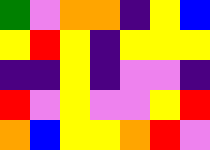[["green", "violet", "orange", "orange", "indigo", "yellow", "blue"], ["yellow", "red", "yellow", "indigo", "yellow", "yellow", "yellow"], ["indigo", "indigo", "yellow", "indigo", "violet", "violet", "indigo"], ["red", "violet", "yellow", "violet", "violet", "yellow", "red"], ["orange", "blue", "yellow", "yellow", "orange", "red", "violet"]]